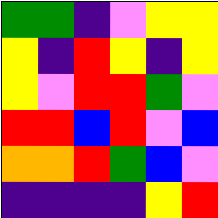[["green", "green", "indigo", "violet", "yellow", "yellow"], ["yellow", "indigo", "red", "yellow", "indigo", "yellow"], ["yellow", "violet", "red", "red", "green", "violet"], ["red", "red", "blue", "red", "violet", "blue"], ["orange", "orange", "red", "green", "blue", "violet"], ["indigo", "indigo", "indigo", "indigo", "yellow", "red"]]